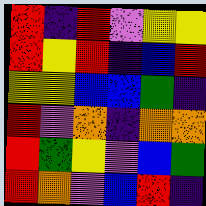[["red", "indigo", "red", "violet", "yellow", "yellow"], ["red", "yellow", "red", "indigo", "blue", "red"], ["yellow", "yellow", "blue", "blue", "green", "indigo"], ["red", "violet", "orange", "indigo", "orange", "orange"], ["red", "green", "yellow", "violet", "blue", "green"], ["red", "orange", "violet", "blue", "red", "indigo"]]